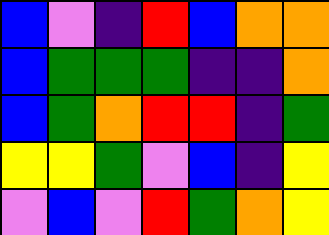[["blue", "violet", "indigo", "red", "blue", "orange", "orange"], ["blue", "green", "green", "green", "indigo", "indigo", "orange"], ["blue", "green", "orange", "red", "red", "indigo", "green"], ["yellow", "yellow", "green", "violet", "blue", "indigo", "yellow"], ["violet", "blue", "violet", "red", "green", "orange", "yellow"]]